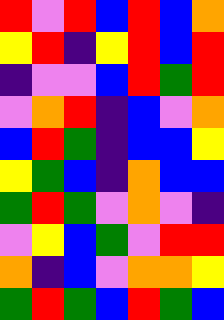[["red", "violet", "red", "blue", "red", "blue", "orange"], ["yellow", "red", "indigo", "yellow", "red", "blue", "red"], ["indigo", "violet", "violet", "blue", "red", "green", "red"], ["violet", "orange", "red", "indigo", "blue", "violet", "orange"], ["blue", "red", "green", "indigo", "blue", "blue", "yellow"], ["yellow", "green", "blue", "indigo", "orange", "blue", "blue"], ["green", "red", "green", "violet", "orange", "violet", "indigo"], ["violet", "yellow", "blue", "green", "violet", "red", "red"], ["orange", "indigo", "blue", "violet", "orange", "orange", "yellow"], ["green", "red", "green", "blue", "red", "green", "blue"]]